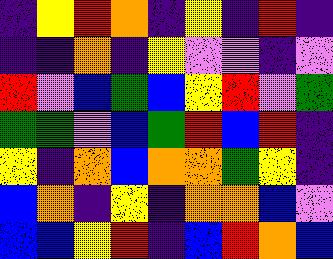[["indigo", "yellow", "red", "orange", "indigo", "yellow", "indigo", "red", "indigo"], ["indigo", "indigo", "orange", "indigo", "yellow", "violet", "violet", "indigo", "violet"], ["red", "violet", "blue", "green", "blue", "yellow", "red", "violet", "green"], ["green", "green", "violet", "blue", "green", "red", "blue", "red", "indigo"], ["yellow", "indigo", "orange", "blue", "orange", "orange", "green", "yellow", "indigo"], ["blue", "orange", "indigo", "yellow", "indigo", "orange", "orange", "blue", "violet"], ["blue", "blue", "yellow", "red", "indigo", "blue", "red", "orange", "blue"]]